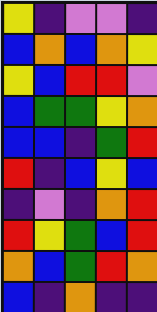[["yellow", "indigo", "violet", "violet", "indigo"], ["blue", "orange", "blue", "orange", "yellow"], ["yellow", "blue", "red", "red", "violet"], ["blue", "green", "green", "yellow", "orange"], ["blue", "blue", "indigo", "green", "red"], ["red", "indigo", "blue", "yellow", "blue"], ["indigo", "violet", "indigo", "orange", "red"], ["red", "yellow", "green", "blue", "red"], ["orange", "blue", "green", "red", "orange"], ["blue", "indigo", "orange", "indigo", "indigo"]]